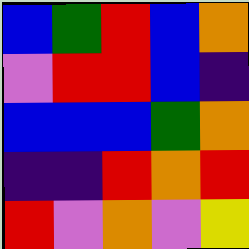[["blue", "green", "red", "blue", "orange"], ["violet", "red", "red", "blue", "indigo"], ["blue", "blue", "blue", "green", "orange"], ["indigo", "indigo", "red", "orange", "red"], ["red", "violet", "orange", "violet", "yellow"]]